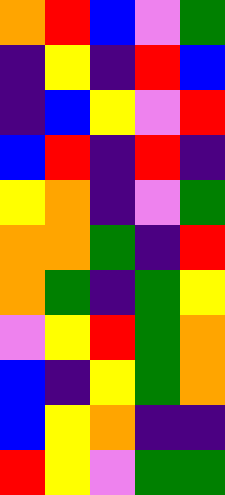[["orange", "red", "blue", "violet", "green"], ["indigo", "yellow", "indigo", "red", "blue"], ["indigo", "blue", "yellow", "violet", "red"], ["blue", "red", "indigo", "red", "indigo"], ["yellow", "orange", "indigo", "violet", "green"], ["orange", "orange", "green", "indigo", "red"], ["orange", "green", "indigo", "green", "yellow"], ["violet", "yellow", "red", "green", "orange"], ["blue", "indigo", "yellow", "green", "orange"], ["blue", "yellow", "orange", "indigo", "indigo"], ["red", "yellow", "violet", "green", "green"]]